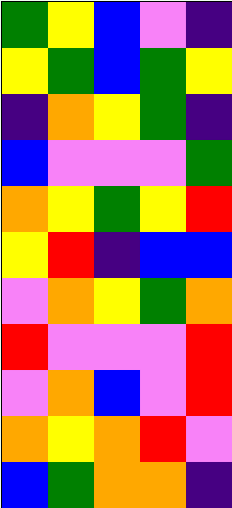[["green", "yellow", "blue", "violet", "indigo"], ["yellow", "green", "blue", "green", "yellow"], ["indigo", "orange", "yellow", "green", "indigo"], ["blue", "violet", "violet", "violet", "green"], ["orange", "yellow", "green", "yellow", "red"], ["yellow", "red", "indigo", "blue", "blue"], ["violet", "orange", "yellow", "green", "orange"], ["red", "violet", "violet", "violet", "red"], ["violet", "orange", "blue", "violet", "red"], ["orange", "yellow", "orange", "red", "violet"], ["blue", "green", "orange", "orange", "indigo"]]